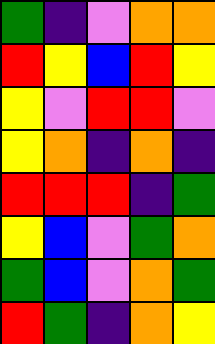[["green", "indigo", "violet", "orange", "orange"], ["red", "yellow", "blue", "red", "yellow"], ["yellow", "violet", "red", "red", "violet"], ["yellow", "orange", "indigo", "orange", "indigo"], ["red", "red", "red", "indigo", "green"], ["yellow", "blue", "violet", "green", "orange"], ["green", "blue", "violet", "orange", "green"], ["red", "green", "indigo", "orange", "yellow"]]